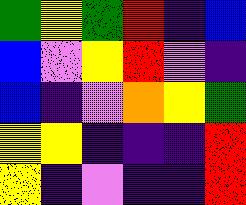[["green", "yellow", "green", "red", "indigo", "blue"], ["blue", "violet", "yellow", "red", "violet", "indigo"], ["blue", "indigo", "violet", "orange", "yellow", "green"], ["yellow", "yellow", "indigo", "indigo", "indigo", "red"], ["yellow", "indigo", "violet", "indigo", "indigo", "red"]]